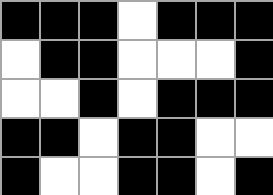[["black", "black", "black", "white", "black", "black", "black"], ["white", "black", "black", "white", "white", "white", "black"], ["white", "white", "black", "white", "black", "black", "black"], ["black", "black", "white", "black", "black", "white", "white"], ["black", "white", "white", "black", "black", "white", "black"]]